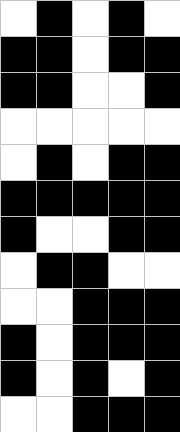[["white", "black", "white", "black", "white"], ["black", "black", "white", "black", "black"], ["black", "black", "white", "white", "black"], ["white", "white", "white", "white", "white"], ["white", "black", "white", "black", "black"], ["black", "black", "black", "black", "black"], ["black", "white", "white", "black", "black"], ["white", "black", "black", "white", "white"], ["white", "white", "black", "black", "black"], ["black", "white", "black", "black", "black"], ["black", "white", "black", "white", "black"], ["white", "white", "black", "black", "black"]]